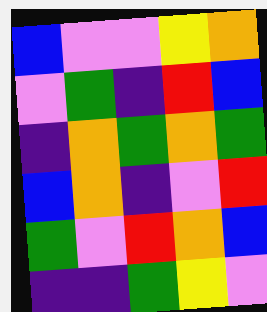[["blue", "violet", "violet", "yellow", "orange"], ["violet", "green", "indigo", "red", "blue"], ["indigo", "orange", "green", "orange", "green"], ["blue", "orange", "indigo", "violet", "red"], ["green", "violet", "red", "orange", "blue"], ["indigo", "indigo", "green", "yellow", "violet"]]